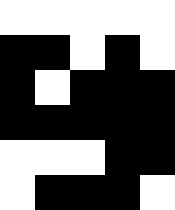[["white", "white", "white", "white", "white"], ["black", "black", "white", "black", "white"], ["black", "white", "black", "black", "black"], ["black", "black", "black", "black", "black"], ["white", "white", "white", "black", "black"], ["white", "black", "black", "black", "white"]]